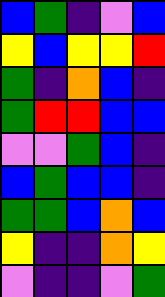[["blue", "green", "indigo", "violet", "blue"], ["yellow", "blue", "yellow", "yellow", "red"], ["green", "indigo", "orange", "blue", "indigo"], ["green", "red", "red", "blue", "blue"], ["violet", "violet", "green", "blue", "indigo"], ["blue", "green", "blue", "blue", "indigo"], ["green", "green", "blue", "orange", "blue"], ["yellow", "indigo", "indigo", "orange", "yellow"], ["violet", "indigo", "indigo", "violet", "green"]]